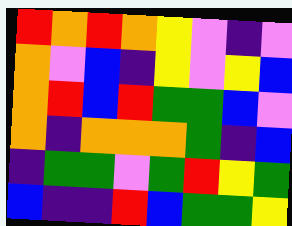[["red", "orange", "red", "orange", "yellow", "violet", "indigo", "violet"], ["orange", "violet", "blue", "indigo", "yellow", "violet", "yellow", "blue"], ["orange", "red", "blue", "red", "green", "green", "blue", "violet"], ["orange", "indigo", "orange", "orange", "orange", "green", "indigo", "blue"], ["indigo", "green", "green", "violet", "green", "red", "yellow", "green"], ["blue", "indigo", "indigo", "red", "blue", "green", "green", "yellow"]]